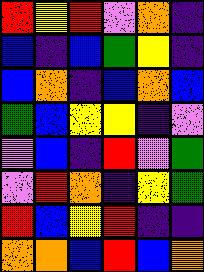[["red", "yellow", "red", "violet", "orange", "indigo"], ["blue", "indigo", "blue", "green", "yellow", "indigo"], ["blue", "orange", "indigo", "blue", "orange", "blue"], ["green", "blue", "yellow", "yellow", "indigo", "violet"], ["violet", "blue", "indigo", "red", "violet", "green"], ["violet", "red", "orange", "indigo", "yellow", "green"], ["red", "blue", "yellow", "red", "indigo", "indigo"], ["orange", "orange", "blue", "red", "blue", "orange"]]